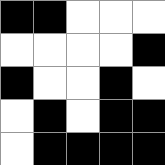[["black", "black", "white", "white", "white"], ["white", "white", "white", "white", "black"], ["black", "white", "white", "black", "white"], ["white", "black", "white", "black", "black"], ["white", "black", "black", "black", "black"]]